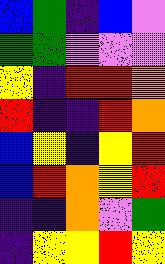[["blue", "green", "indigo", "blue", "violet"], ["green", "green", "violet", "violet", "violet"], ["yellow", "indigo", "red", "red", "orange"], ["red", "indigo", "indigo", "red", "orange"], ["blue", "yellow", "indigo", "yellow", "red"], ["blue", "red", "orange", "yellow", "red"], ["indigo", "indigo", "orange", "violet", "green"], ["indigo", "yellow", "yellow", "red", "yellow"]]